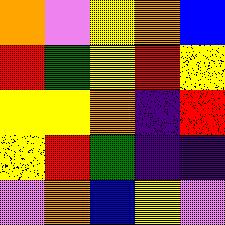[["orange", "violet", "yellow", "orange", "blue"], ["red", "green", "yellow", "red", "yellow"], ["yellow", "yellow", "orange", "indigo", "red"], ["yellow", "red", "green", "indigo", "indigo"], ["violet", "orange", "blue", "yellow", "violet"]]